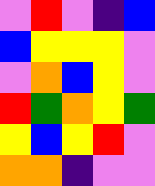[["violet", "red", "violet", "indigo", "blue"], ["blue", "yellow", "yellow", "yellow", "violet"], ["violet", "orange", "blue", "yellow", "violet"], ["red", "green", "orange", "yellow", "green"], ["yellow", "blue", "yellow", "red", "violet"], ["orange", "orange", "indigo", "violet", "violet"]]